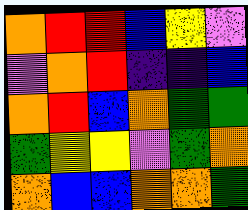[["orange", "red", "red", "blue", "yellow", "violet"], ["violet", "orange", "red", "indigo", "indigo", "blue"], ["orange", "red", "blue", "orange", "green", "green"], ["green", "yellow", "yellow", "violet", "green", "orange"], ["orange", "blue", "blue", "orange", "orange", "green"]]